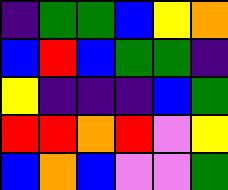[["indigo", "green", "green", "blue", "yellow", "orange"], ["blue", "red", "blue", "green", "green", "indigo"], ["yellow", "indigo", "indigo", "indigo", "blue", "green"], ["red", "red", "orange", "red", "violet", "yellow"], ["blue", "orange", "blue", "violet", "violet", "green"]]